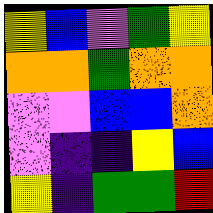[["yellow", "blue", "violet", "green", "yellow"], ["orange", "orange", "green", "orange", "orange"], ["violet", "violet", "blue", "blue", "orange"], ["violet", "indigo", "indigo", "yellow", "blue"], ["yellow", "indigo", "green", "green", "red"]]